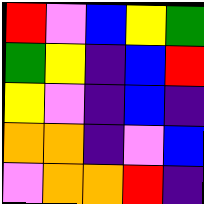[["red", "violet", "blue", "yellow", "green"], ["green", "yellow", "indigo", "blue", "red"], ["yellow", "violet", "indigo", "blue", "indigo"], ["orange", "orange", "indigo", "violet", "blue"], ["violet", "orange", "orange", "red", "indigo"]]